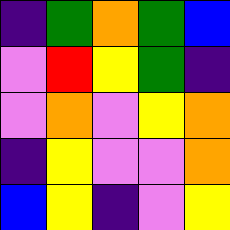[["indigo", "green", "orange", "green", "blue"], ["violet", "red", "yellow", "green", "indigo"], ["violet", "orange", "violet", "yellow", "orange"], ["indigo", "yellow", "violet", "violet", "orange"], ["blue", "yellow", "indigo", "violet", "yellow"]]